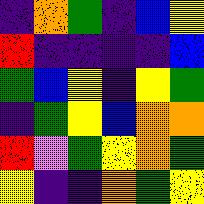[["indigo", "orange", "green", "indigo", "blue", "yellow"], ["red", "indigo", "indigo", "indigo", "indigo", "blue"], ["green", "blue", "yellow", "indigo", "yellow", "green"], ["indigo", "green", "yellow", "blue", "orange", "orange"], ["red", "violet", "green", "yellow", "orange", "green"], ["yellow", "indigo", "indigo", "orange", "green", "yellow"]]